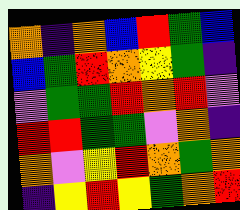[["orange", "indigo", "orange", "blue", "red", "green", "blue"], ["blue", "green", "red", "orange", "yellow", "green", "indigo"], ["violet", "green", "green", "red", "orange", "red", "violet"], ["red", "red", "green", "green", "violet", "orange", "indigo"], ["orange", "violet", "yellow", "red", "orange", "green", "orange"], ["indigo", "yellow", "red", "yellow", "green", "orange", "red"]]